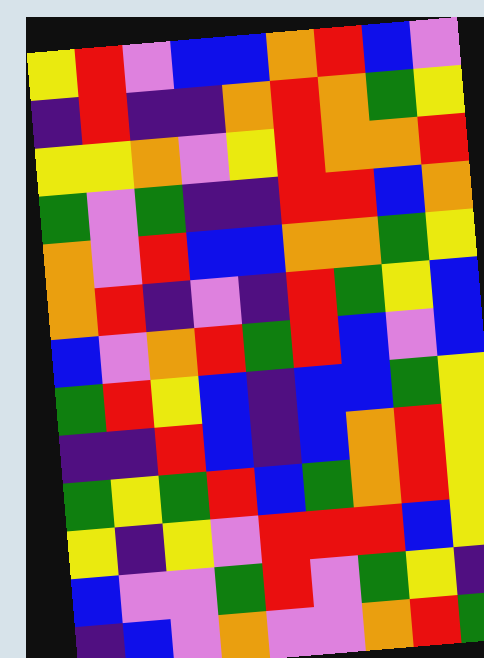[["yellow", "red", "violet", "blue", "blue", "orange", "red", "blue", "violet"], ["indigo", "red", "indigo", "indigo", "orange", "red", "orange", "green", "yellow"], ["yellow", "yellow", "orange", "violet", "yellow", "red", "orange", "orange", "red"], ["green", "violet", "green", "indigo", "indigo", "red", "red", "blue", "orange"], ["orange", "violet", "red", "blue", "blue", "orange", "orange", "green", "yellow"], ["orange", "red", "indigo", "violet", "indigo", "red", "green", "yellow", "blue"], ["blue", "violet", "orange", "red", "green", "red", "blue", "violet", "blue"], ["green", "red", "yellow", "blue", "indigo", "blue", "blue", "green", "yellow"], ["indigo", "indigo", "red", "blue", "indigo", "blue", "orange", "red", "yellow"], ["green", "yellow", "green", "red", "blue", "green", "orange", "red", "yellow"], ["yellow", "indigo", "yellow", "violet", "red", "red", "red", "blue", "yellow"], ["blue", "violet", "violet", "green", "red", "violet", "green", "yellow", "indigo"], ["indigo", "blue", "violet", "orange", "violet", "violet", "orange", "red", "green"]]